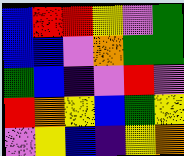[["blue", "red", "red", "yellow", "violet", "green"], ["blue", "blue", "violet", "orange", "green", "green"], ["green", "blue", "indigo", "violet", "red", "violet"], ["red", "orange", "yellow", "blue", "green", "yellow"], ["violet", "yellow", "blue", "indigo", "yellow", "orange"]]